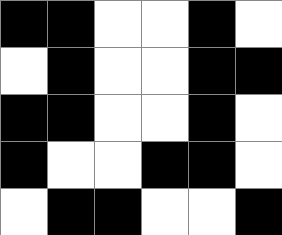[["black", "black", "white", "white", "black", "white"], ["white", "black", "white", "white", "black", "black"], ["black", "black", "white", "white", "black", "white"], ["black", "white", "white", "black", "black", "white"], ["white", "black", "black", "white", "white", "black"]]